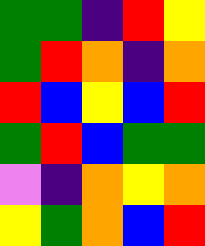[["green", "green", "indigo", "red", "yellow"], ["green", "red", "orange", "indigo", "orange"], ["red", "blue", "yellow", "blue", "red"], ["green", "red", "blue", "green", "green"], ["violet", "indigo", "orange", "yellow", "orange"], ["yellow", "green", "orange", "blue", "red"]]